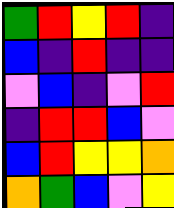[["green", "red", "yellow", "red", "indigo"], ["blue", "indigo", "red", "indigo", "indigo"], ["violet", "blue", "indigo", "violet", "red"], ["indigo", "red", "red", "blue", "violet"], ["blue", "red", "yellow", "yellow", "orange"], ["orange", "green", "blue", "violet", "yellow"]]